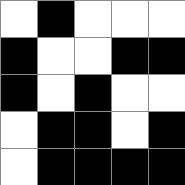[["white", "black", "white", "white", "white"], ["black", "white", "white", "black", "black"], ["black", "white", "black", "white", "white"], ["white", "black", "black", "white", "black"], ["white", "black", "black", "black", "black"]]